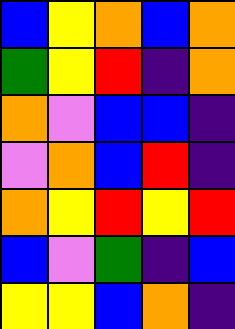[["blue", "yellow", "orange", "blue", "orange"], ["green", "yellow", "red", "indigo", "orange"], ["orange", "violet", "blue", "blue", "indigo"], ["violet", "orange", "blue", "red", "indigo"], ["orange", "yellow", "red", "yellow", "red"], ["blue", "violet", "green", "indigo", "blue"], ["yellow", "yellow", "blue", "orange", "indigo"]]